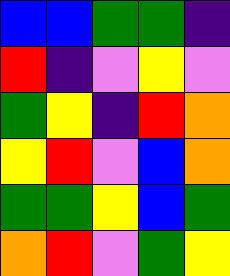[["blue", "blue", "green", "green", "indigo"], ["red", "indigo", "violet", "yellow", "violet"], ["green", "yellow", "indigo", "red", "orange"], ["yellow", "red", "violet", "blue", "orange"], ["green", "green", "yellow", "blue", "green"], ["orange", "red", "violet", "green", "yellow"]]